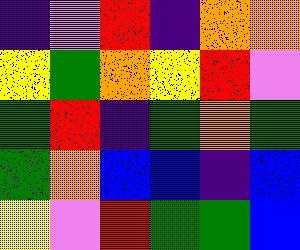[["indigo", "violet", "red", "indigo", "orange", "orange"], ["yellow", "green", "orange", "yellow", "red", "violet"], ["green", "red", "indigo", "green", "orange", "green"], ["green", "orange", "blue", "blue", "indigo", "blue"], ["yellow", "violet", "red", "green", "green", "blue"]]